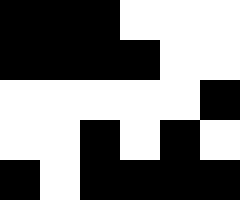[["black", "black", "black", "white", "white", "white"], ["black", "black", "black", "black", "white", "white"], ["white", "white", "white", "white", "white", "black"], ["white", "white", "black", "white", "black", "white"], ["black", "white", "black", "black", "black", "black"]]